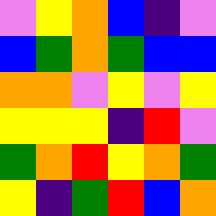[["violet", "yellow", "orange", "blue", "indigo", "violet"], ["blue", "green", "orange", "green", "blue", "blue"], ["orange", "orange", "violet", "yellow", "violet", "yellow"], ["yellow", "yellow", "yellow", "indigo", "red", "violet"], ["green", "orange", "red", "yellow", "orange", "green"], ["yellow", "indigo", "green", "red", "blue", "orange"]]